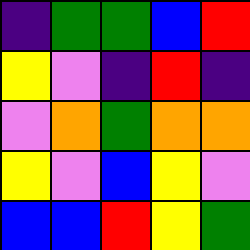[["indigo", "green", "green", "blue", "red"], ["yellow", "violet", "indigo", "red", "indigo"], ["violet", "orange", "green", "orange", "orange"], ["yellow", "violet", "blue", "yellow", "violet"], ["blue", "blue", "red", "yellow", "green"]]